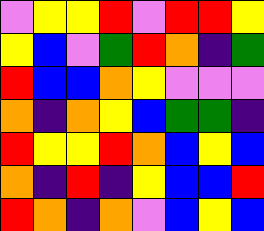[["violet", "yellow", "yellow", "red", "violet", "red", "red", "yellow"], ["yellow", "blue", "violet", "green", "red", "orange", "indigo", "green"], ["red", "blue", "blue", "orange", "yellow", "violet", "violet", "violet"], ["orange", "indigo", "orange", "yellow", "blue", "green", "green", "indigo"], ["red", "yellow", "yellow", "red", "orange", "blue", "yellow", "blue"], ["orange", "indigo", "red", "indigo", "yellow", "blue", "blue", "red"], ["red", "orange", "indigo", "orange", "violet", "blue", "yellow", "blue"]]